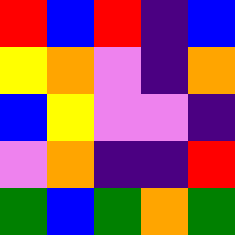[["red", "blue", "red", "indigo", "blue"], ["yellow", "orange", "violet", "indigo", "orange"], ["blue", "yellow", "violet", "violet", "indigo"], ["violet", "orange", "indigo", "indigo", "red"], ["green", "blue", "green", "orange", "green"]]